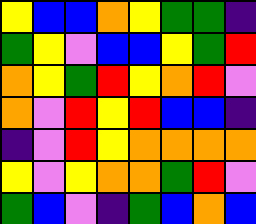[["yellow", "blue", "blue", "orange", "yellow", "green", "green", "indigo"], ["green", "yellow", "violet", "blue", "blue", "yellow", "green", "red"], ["orange", "yellow", "green", "red", "yellow", "orange", "red", "violet"], ["orange", "violet", "red", "yellow", "red", "blue", "blue", "indigo"], ["indigo", "violet", "red", "yellow", "orange", "orange", "orange", "orange"], ["yellow", "violet", "yellow", "orange", "orange", "green", "red", "violet"], ["green", "blue", "violet", "indigo", "green", "blue", "orange", "blue"]]